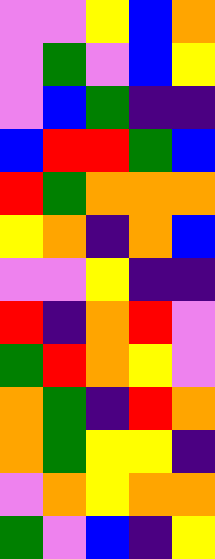[["violet", "violet", "yellow", "blue", "orange"], ["violet", "green", "violet", "blue", "yellow"], ["violet", "blue", "green", "indigo", "indigo"], ["blue", "red", "red", "green", "blue"], ["red", "green", "orange", "orange", "orange"], ["yellow", "orange", "indigo", "orange", "blue"], ["violet", "violet", "yellow", "indigo", "indigo"], ["red", "indigo", "orange", "red", "violet"], ["green", "red", "orange", "yellow", "violet"], ["orange", "green", "indigo", "red", "orange"], ["orange", "green", "yellow", "yellow", "indigo"], ["violet", "orange", "yellow", "orange", "orange"], ["green", "violet", "blue", "indigo", "yellow"]]